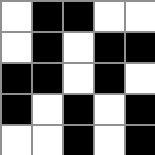[["white", "black", "black", "white", "white"], ["white", "black", "white", "black", "black"], ["black", "black", "white", "black", "white"], ["black", "white", "black", "white", "black"], ["white", "white", "black", "white", "black"]]